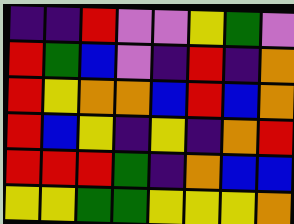[["indigo", "indigo", "red", "violet", "violet", "yellow", "green", "violet"], ["red", "green", "blue", "violet", "indigo", "red", "indigo", "orange"], ["red", "yellow", "orange", "orange", "blue", "red", "blue", "orange"], ["red", "blue", "yellow", "indigo", "yellow", "indigo", "orange", "red"], ["red", "red", "red", "green", "indigo", "orange", "blue", "blue"], ["yellow", "yellow", "green", "green", "yellow", "yellow", "yellow", "orange"]]